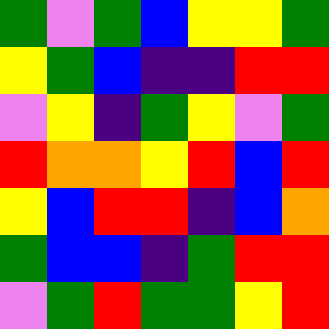[["green", "violet", "green", "blue", "yellow", "yellow", "green"], ["yellow", "green", "blue", "indigo", "indigo", "red", "red"], ["violet", "yellow", "indigo", "green", "yellow", "violet", "green"], ["red", "orange", "orange", "yellow", "red", "blue", "red"], ["yellow", "blue", "red", "red", "indigo", "blue", "orange"], ["green", "blue", "blue", "indigo", "green", "red", "red"], ["violet", "green", "red", "green", "green", "yellow", "red"]]